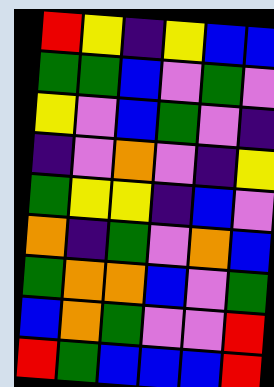[["red", "yellow", "indigo", "yellow", "blue", "blue"], ["green", "green", "blue", "violet", "green", "violet"], ["yellow", "violet", "blue", "green", "violet", "indigo"], ["indigo", "violet", "orange", "violet", "indigo", "yellow"], ["green", "yellow", "yellow", "indigo", "blue", "violet"], ["orange", "indigo", "green", "violet", "orange", "blue"], ["green", "orange", "orange", "blue", "violet", "green"], ["blue", "orange", "green", "violet", "violet", "red"], ["red", "green", "blue", "blue", "blue", "red"]]